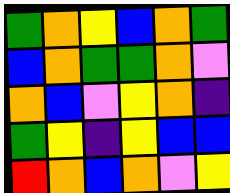[["green", "orange", "yellow", "blue", "orange", "green"], ["blue", "orange", "green", "green", "orange", "violet"], ["orange", "blue", "violet", "yellow", "orange", "indigo"], ["green", "yellow", "indigo", "yellow", "blue", "blue"], ["red", "orange", "blue", "orange", "violet", "yellow"]]